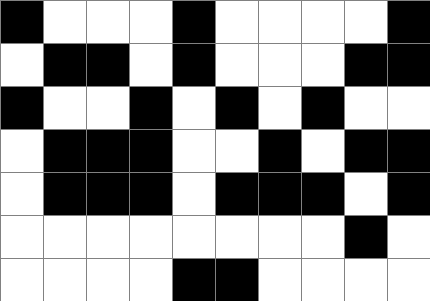[["black", "white", "white", "white", "black", "white", "white", "white", "white", "black"], ["white", "black", "black", "white", "black", "white", "white", "white", "black", "black"], ["black", "white", "white", "black", "white", "black", "white", "black", "white", "white"], ["white", "black", "black", "black", "white", "white", "black", "white", "black", "black"], ["white", "black", "black", "black", "white", "black", "black", "black", "white", "black"], ["white", "white", "white", "white", "white", "white", "white", "white", "black", "white"], ["white", "white", "white", "white", "black", "black", "white", "white", "white", "white"]]